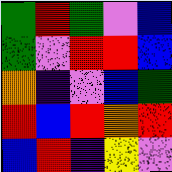[["green", "red", "green", "violet", "blue"], ["green", "violet", "red", "red", "blue"], ["orange", "indigo", "violet", "blue", "green"], ["red", "blue", "red", "orange", "red"], ["blue", "red", "indigo", "yellow", "violet"]]